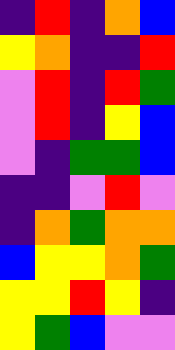[["indigo", "red", "indigo", "orange", "blue"], ["yellow", "orange", "indigo", "indigo", "red"], ["violet", "red", "indigo", "red", "green"], ["violet", "red", "indigo", "yellow", "blue"], ["violet", "indigo", "green", "green", "blue"], ["indigo", "indigo", "violet", "red", "violet"], ["indigo", "orange", "green", "orange", "orange"], ["blue", "yellow", "yellow", "orange", "green"], ["yellow", "yellow", "red", "yellow", "indigo"], ["yellow", "green", "blue", "violet", "violet"]]